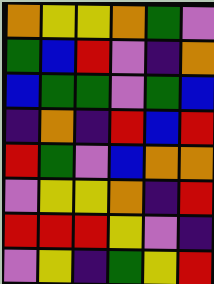[["orange", "yellow", "yellow", "orange", "green", "violet"], ["green", "blue", "red", "violet", "indigo", "orange"], ["blue", "green", "green", "violet", "green", "blue"], ["indigo", "orange", "indigo", "red", "blue", "red"], ["red", "green", "violet", "blue", "orange", "orange"], ["violet", "yellow", "yellow", "orange", "indigo", "red"], ["red", "red", "red", "yellow", "violet", "indigo"], ["violet", "yellow", "indigo", "green", "yellow", "red"]]